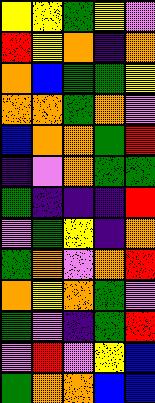[["yellow", "yellow", "green", "yellow", "violet"], ["red", "yellow", "orange", "indigo", "orange"], ["orange", "blue", "green", "green", "yellow"], ["orange", "orange", "green", "orange", "violet"], ["blue", "orange", "orange", "green", "red"], ["indigo", "violet", "orange", "green", "green"], ["green", "indigo", "indigo", "indigo", "red"], ["violet", "green", "yellow", "indigo", "orange"], ["green", "orange", "violet", "orange", "red"], ["orange", "yellow", "orange", "green", "violet"], ["green", "violet", "indigo", "green", "red"], ["violet", "red", "violet", "yellow", "blue"], ["green", "orange", "orange", "blue", "blue"]]